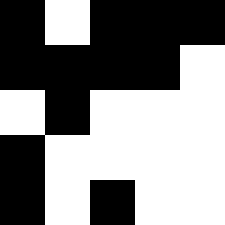[["black", "white", "black", "black", "black"], ["black", "black", "black", "black", "white"], ["white", "black", "white", "white", "white"], ["black", "white", "white", "white", "white"], ["black", "white", "black", "white", "white"]]